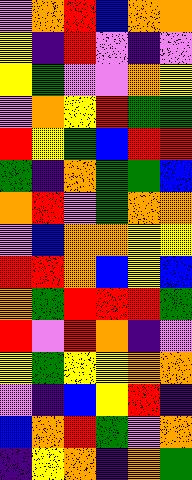[["violet", "orange", "red", "blue", "orange", "orange"], ["yellow", "indigo", "red", "violet", "indigo", "violet"], ["yellow", "green", "violet", "violet", "orange", "yellow"], ["violet", "orange", "yellow", "red", "green", "green"], ["red", "yellow", "green", "blue", "red", "red"], ["green", "indigo", "orange", "green", "green", "blue"], ["orange", "red", "violet", "green", "orange", "orange"], ["violet", "blue", "orange", "orange", "yellow", "yellow"], ["red", "red", "orange", "blue", "yellow", "blue"], ["orange", "green", "red", "red", "red", "green"], ["red", "violet", "red", "orange", "indigo", "violet"], ["yellow", "green", "yellow", "yellow", "orange", "orange"], ["violet", "indigo", "blue", "yellow", "red", "indigo"], ["blue", "orange", "red", "green", "violet", "orange"], ["indigo", "yellow", "orange", "indigo", "orange", "green"]]